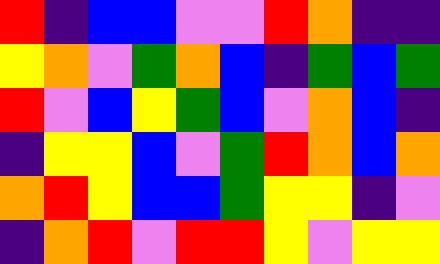[["red", "indigo", "blue", "blue", "violet", "violet", "red", "orange", "indigo", "indigo"], ["yellow", "orange", "violet", "green", "orange", "blue", "indigo", "green", "blue", "green"], ["red", "violet", "blue", "yellow", "green", "blue", "violet", "orange", "blue", "indigo"], ["indigo", "yellow", "yellow", "blue", "violet", "green", "red", "orange", "blue", "orange"], ["orange", "red", "yellow", "blue", "blue", "green", "yellow", "yellow", "indigo", "violet"], ["indigo", "orange", "red", "violet", "red", "red", "yellow", "violet", "yellow", "yellow"]]